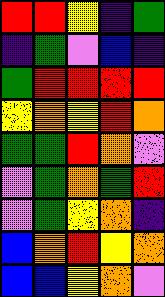[["red", "red", "yellow", "indigo", "green"], ["indigo", "green", "violet", "blue", "indigo"], ["green", "red", "red", "red", "red"], ["yellow", "orange", "yellow", "red", "orange"], ["green", "green", "red", "orange", "violet"], ["violet", "green", "orange", "green", "red"], ["violet", "green", "yellow", "orange", "indigo"], ["blue", "orange", "red", "yellow", "orange"], ["blue", "blue", "yellow", "orange", "violet"]]